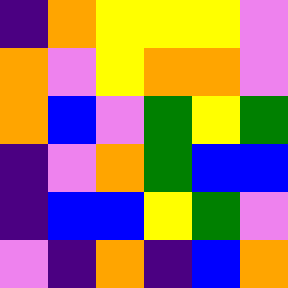[["indigo", "orange", "yellow", "yellow", "yellow", "violet"], ["orange", "violet", "yellow", "orange", "orange", "violet"], ["orange", "blue", "violet", "green", "yellow", "green"], ["indigo", "violet", "orange", "green", "blue", "blue"], ["indigo", "blue", "blue", "yellow", "green", "violet"], ["violet", "indigo", "orange", "indigo", "blue", "orange"]]